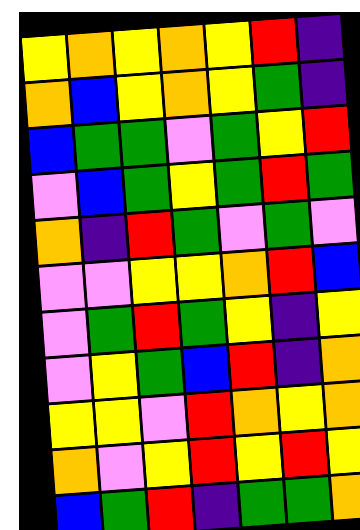[["yellow", "orange", "yellow", "orange", "yellow", "red", "indigo"], ["orange", "blue", "yellow", "orange", "yellow", "green", "indigo"], ["blue", "green", "green", "violet", "green", "yellow", "red"], ["violet", "blue", "green", "yellow", "green", "red", "green"], ["orange", "indigo", "red", "green", "violet", "green", "violet"], ["violet", "violet", "yellow", "yellow", "orange", "red", "blue"], ["violet", "green", "red", "green", "yellow", "indigo", "yellow"], ["violet", "yellow", "green", "blue", "red", "indigo", "orange"], ["yellow", "yellow", "violet", "red", "orange", "yellow", "orange"], ["orange", "violet", "yellow", "red", "yellow", "red", "yellow"], ["blue", "green", "red", "indigo", "green", "green", "orange"]]